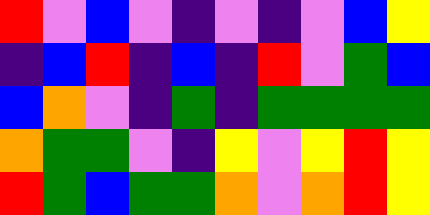[["red", "violet", "blue", "violet", "indigo", "violet", "indigo", "violet", "blue", "yellow"], ["indigo", "blue", "red", "indigo", "blue", "indigo", "red", "violet", "green", "blue"], ["blue", "orange", "violet", "indigo", "green", "indigo", "green", "green", "green", "green"], ["orange", "green", "green", "violet", "indigo", "yellow", "violet", "yellow", "red", "yellow"], ["red", "green", "blue", "green", "green", "orange", "violet", "orange", "red", "yellow"]]